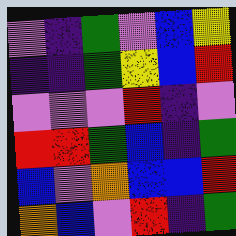[["violet", "indigo", "green", "violet", "blue", "yellow"], ["indigo", "indigo", "green", "yellow", "blue", "red"], ["violet", "violet", "violet", "red", "indigo", "violet"], ["red", "red", "green", "blue", "indigo", "green"], ["blue", "violet", "orange", "blue", "blue", "red"], ["orange", "blue", "violet", "red", "indigo", "green"]]